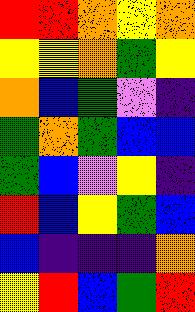[["red", "red", "orange", "yellow", "orange"], ["yellow", "yellow", "orange", "green", "yellow"], ["orange", "blue", "green", "violet", "indigo"], ["green", "orange", "green", "blue", "blue"], ["green", "blue", "violet", "yellow", "indigo"], ["red", "blue", "yellow", "green", "blue"], ["blue", "indigo", "indigo", "indigo", "orange"], ["yellow", "red", "blue", "green", "red"]]